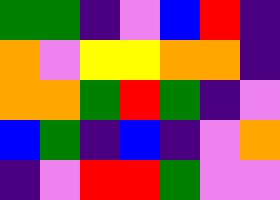[["green", "green", "indigo", "violet", "blue", "red", "indigo"], ["orange", "violet", "yellow", "yellow", "orange", "orange", "indigo"], ["orange", "orange", "green", "red", "green", "indigo", "violet"], ["blue", "green", "indigo", "blue", "indigo", "violet", "orange"], ["indigo", "violet", "red", "red", "green", "violet", "violet"]]